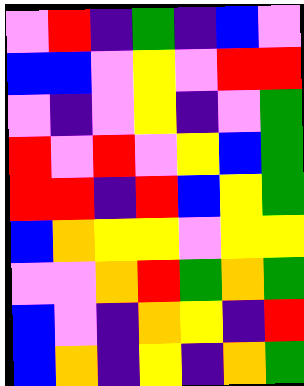[["violet", "red", "indigo", "green", "indigo", "blue", "violet"], ["blue", "blue", "violet", "yellow", "violet", "red", "red"], ["violet", "indigo", "violet", "yellow", "indigo", "violet", "green"], ["red", "violet", "red", "violet", "yellow", "blue", "green"], ["red", "red", "indigo", "red", "blue", "yellow", "green"], ["blue", "orange", "yellow", "yellow", "violet", "yellow", "yellow"], ["violet", "violet", "orange", "red", "green", "orange", "green"], ["blue", "violet", "indigo", "orange", "yellow", "indigo", "red"], ["blue", "orange", "indigo", "yellow", "indigo", "orange", "green"]]